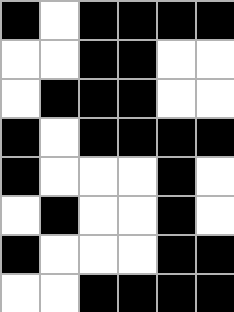[["black", "white", "black", "black", "black", "black"], ["white", "white", "black", "black", "white", "white"], ["white", "black", "black", "black", "white", "white"], ["black", "white", "black", "black", "black", "black"], ["black", "white", "white", "white", "black", "white"], ["white", "black", "white", "white", "black", "white"], ["black", "white", "white", "white", "black", "black"], ["white", "white", "black", "black", "black", "black"]]